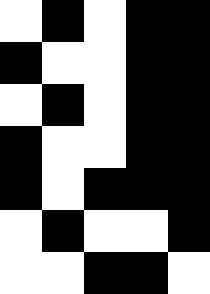[["white", "black", "white", "black", "black"], ["black", "white", "white", "black", "black"], ["white", "black", "white", "black", "black"], ["black", "white", "white", "black", "black"], ["black", "white", "black", "black", "black"], ["white", "black", "white", "white", "black"], ["white", "white", "black", "black", "white"]]